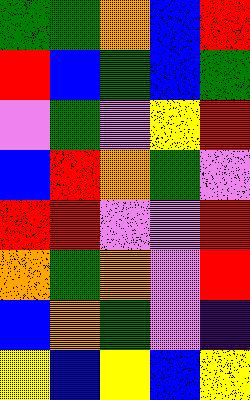[["green", "green", "orange", "blue", "red"], ["red", "blue", "green", "blue", "green"], ["violet", "green", "violet", "yellow", "red"], ["blue", "red", "orange", "green", "violet"], ["red", "red", "violet", "violet", "red"], ["orange", "green", "orange", "violet", "red"], ["blue", "orange", "green", "violet", "indigo"], ["yellow", "blue", "yellow", "blue", "yellow"]]